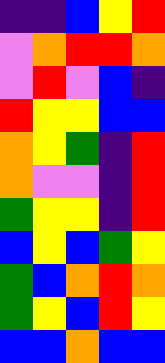[["indigo", "indigo", "blue", "yellow", "red"], ["violet", "orange", "red", "red", "orange"], ["violet", "red", "violet", "blue", "indigo"], ["red", "yellow", "yellow", "blue", "blue"], ["orange", "yellow", "green", "indigo", "red"], ["orange", "violet", "violet", "indigo", "red"], ["green", "yellow", "yellow", "indigo", "red"], ["blue", "yellow", "blue", "green", "yellow"], ["green", "blue", "orange", "red", "orange"], ["green", "yellow", "blue", "red", "yellow"], ["blue", "blue", "orange", "blue", "blue"]]